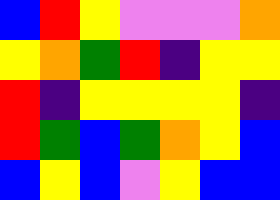[["blue", "red", "yellow", "violet", "violet", "violet", "orange"], ["yellow", "orange", "green", "red", "indigo", "yellow", "yellow"], ["red", "indigo", "yellow", "yellow", "yellow", "yellow", "indigo"], ["red", "green", "blue", "green", "orange", "yellow", "blue"], ["blue", "yellow", "blue", "violet", "yellow", "blue", "blue"]]